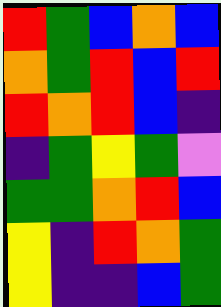[["red", "green", "blue", "orange", "blue"], ["orange", "green", "red", "blue", "red"], ["red", "orange", "red", "blue", "indigo"], ["indigo", "green", "yellow", "green", "violet"], ["green", "green", "orange", "red", "blue"], ["yellow", "indigo", "red", "orange", "green"], ["yellow", "indigo", "indigo", "blue", "green"]]